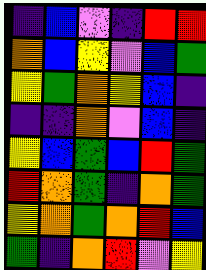[["indigo", "blue", "violet", "indigo", "red", "red"], ["orange", "blue", "yellow", "violet", "blue", "green"], ["yellow", "green", "orange", "yellow", "blue", "indigo"], ["indigo", "indigo", "orange", "violet", "blue", "indigo"], ["yellow", "blue", "green", "blue", "red", "green"], ["red", "orange", "green", "indigo", "orange", "green"], ["yellow", "orange", "green", "orange", "red", "blue"], ["green", "indigo", "orange", "red", "violet", "yellow"]]